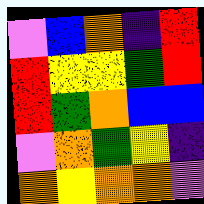[["violet", "blue", "orange", "indigo", "red"], ["red", "yellow", "yellow", "green", "red"], ["red", "green", "orange", "blue", "blue"], ["violet", "orange", "green", "yellow", "indigo"], ["orange", "yellow", "orange", "orange", "violet"]]